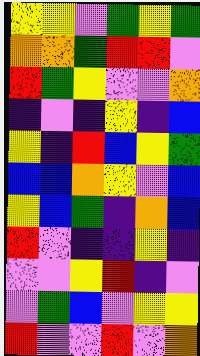[["yellow", "yellow", "violet", "green", "yellow", "green"], ["orange", "orange", "green", "red", "red", "violet"], ["red", "green", "yellow", "violet", "violet", "orange"], ["indigo", "violet", "indigo", "yellow", "indigo", "blue"], ["yellow", "indigo", "red", "blue", "yellow", "green"], ["blue", "blue", "orange", "yellow", "violet", "blue"], ["yellow", "blue", "green", "indigo", "orange", "blue"], ["red", "violet", "indigo", "indigo", "yellow", "indigo"], ["violet", "violet", "yellow", "red", "indigo", "violet"], ["violet", "green", "blue", "violet", "yellow", "yellow"], ["red", "violet", "violet", "red", "violet", "orange"]]